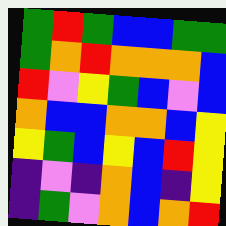[["green", "red", "green", "blue", "blue", "green", "green"], ["green", "orange", "red", "orange", "orange", "orange", "blue"], ["red", "violet", "yellow", "green", "blue", "violet", "blue"], ["orange", "blue", "blue", "orange", "orange", "blue", "yellow"], ["yellow", "green", "blue", "yellow", "blue", "red", "yellow"], ["indigo", "violet", "indigo", "orange", "blue", "indigo", "yellow"], ["indigo", "green", "violet", "orange", "blue", "orange", "red"]]